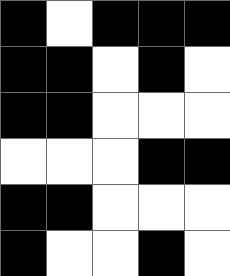[["black", "white", "black", "black", "black"], ["black", "black", "white", "black", "white"], ["black", "black", "white", "white", "white"], ["white", "white", "white", "black", "black"], ["black", "black", "white", "white", "white"], ["black", "white", "white", "black", "white"]]